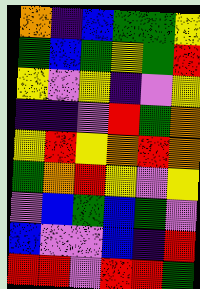[["orange", "indigo", "blue", "green", "green", "yellow"], ["green", "blue", "green", "yellow", "green", "red"], ["yellow", "violet", "yellow", "indigo", "violet", "yellow"], ["indigo", "indigo", "violet", "red", "green", "orange"], ["yellow", "red", "yellow", "orange", "red", "orange"], ["green", "orange", "red", "yellow", "violet", "yellow"], ["violet", "blue", "green", "blue", "green", "violet"], ["blue", "violet", "violet", "blue", "indigo", "red"], ["red", "red", "violet", "red", "red", "green"]]